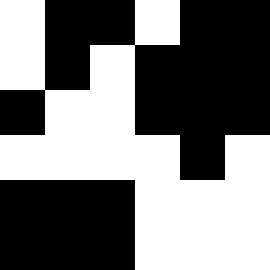[["white", "black", "black", "white", "black", "black"], ["white", "black", "white", "black", "black", "black"], ["black", "white", "white", "black", "black", "black"], ["white", "white", "white", "white", "black", "white"], ["black", "black", "black", "white", "white", "white"], ["black", "black", "black", "white", "white", "white"]]